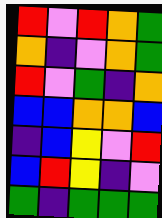[["red", "violet", "red", "orange", "green"], ["orange", "indigo", "violet", "orange", "green"], ["red", "violet", "green", "indigo", "orange"], ["blue", "blue", "orange", "orange", "blue"], ["indigo", "blue", "yellow", "violet", "red"], ["blue", "red", "yellow", "indigo", "violet"], ["green", "indigo", "green", "green", "green"]]